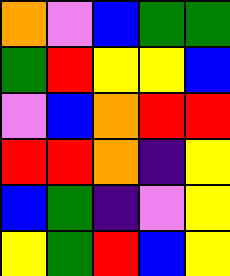[["orange", "violet", "blue", "green", "green"], ["green", "red", "yellow", "yellow", "blue"], ["violet", "blue", "orange", "red", "red"], ["red", "red", "orange", "indigo", "yellow"], ["blue", "green", "indigo", "violet", "yellow"], ["yellow", "green", "red", "blue", "yellow"]]